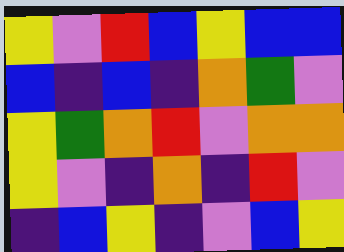[["yellow", "violet", "red", "blue", "yellow", "blue", "blue"], ["blue", "indigo", "blue", "indigo", "orange", "green", "violet"], ["yellow", "green", "orange", "red", "violet", "orange", "orange"], ["yellow", "violet", "indigo", "orange", "indigo", "red", "violet"], ["indigo", "blue", "yellow", "indigo", "violet", "blue", "yellow"]]